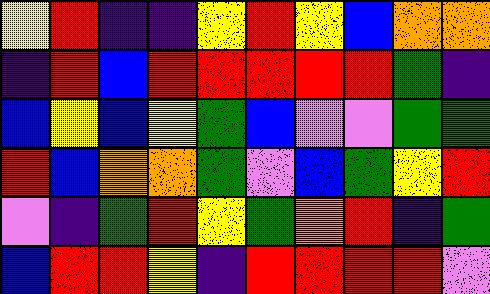[["yellow", "red", "indigo", "indigo", "yellow", "red", "yellow", "blue", "orange", "orange"], ["indigo", "red", "blue", "red", "red", "red", "red", "red", "green", "indigo"], ["blue", "yellow", "blue", "yellow", "green", "blue", "violet", "violet", "green", "green"], ["red", "blue", "orange", "orange", "green", "violet", "blue", "green", "yellow", "red"], ["violet", "indigo", "green", "red", "yellow", "green", "orange", "red", "indigo", "green"], ["blue", "red", "red", "yellow", "indigo", "red", "red", "red", "red", "violet"]]